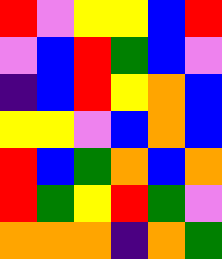[["red", "violet", "yellow", "yellow", "blue", "red"], ["violet", "blue", "red", "green", "blue", "violet"], ["indigo", "blue", "red", "yellow", "orange", "blue"], ["yellow", "yellow", "violet", "blue", "orange", "blue"], ["red", "blue", "green", "orange", "blue", "orange"], ["red", "green", "yellow", "red", "green", "violet"], ["orange", "orange", "orange", "indigo", "orange", "green"]]